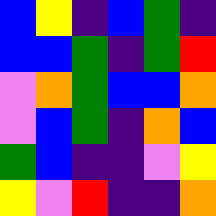[["blue", "yellow", "indigo", "blue", "green", "indigo"], ["blue", "blue", "green", "indigo", "green", "red"], ["violet", "orange", "green", "blue", "blue", "orange"], ["violet", "blue", "green", "indigo", "orange", "blue"], ["green", "blue", "indigo", "indigo", "violet", "yellow"], ["yellow", "violet", "red", "indigo", "indigo", "orange"]]